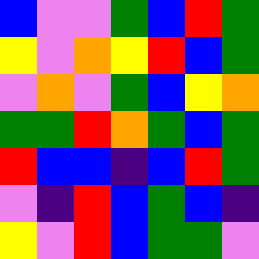[["blue", "violet", "violet", "green", "blue", "red", "green"], ["yellow", "violet", "orange", "yellow", "red", "blue", "green"], ["violet", "orange", "violet", "green", "blue", "yellow", "orange"], ["green", "green", "red", "orange", "green", "blue", "green"], ["red", "blue", "blue", "indigo", "blue", "red", "green"], ["violet", "indigo", "red", "blue", "green", "blue", "indigo"], ["yellow", "violet", "red", "blue", "green", "green", "violet"]]